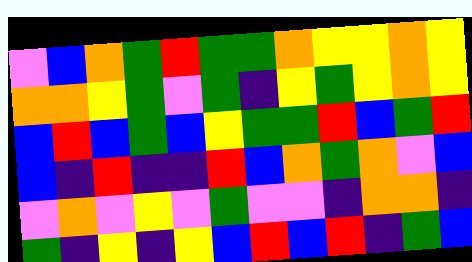[["violet", "blue", "orange", "green", "red", "green", "green", "orange", "yellow", "yellow", "orange", "yellow"], ["orange", "orange", "yellow", "green", "violet", "green", "indigo", "yellow", "green", "yellow", "orange", "yellow"], ["blue", "red", "blue", "green", "blue", "yellow", "green", "green", "red", "blue", "green", "red"], ["blue", "indigo", "red", "indigo", "indigo", "red", "blue", "orange", "green", "orange", "violet", "blue"], ["violet", "orange", "violet", "yellow", "violet", "green", "violet", "violet", "indigo", "orange", "orange", "indigo"], ["green", "indigo", "yellow", "indigo", "yellow", "blue", "red", "blue", "red", "indigo", "green", "blue"]]